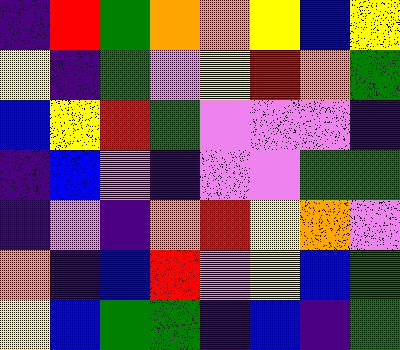[["indigo", "red", "green", "orange", "orange", "yellow", "blue", "yellow"], ["yellow", "indigo", "green", "violet", "yellow", "red", "orange", "green"], ["blue", "yellow", "red", "green", "violet", "violet", "violet", "indigo"], ["indigo", "blue", "violet", "indigo", "violet", "violet", "green", "green"], ["indigo", "violet", "indigo", "orange", "red", "yellow", "orange", "violet"], ["orange", "indigo", "blue", "red", "violet", "yellow", "blue", "green"], ["yellow", "blue", "green", "green", "indigo", "blue", "indigo", "green"]]